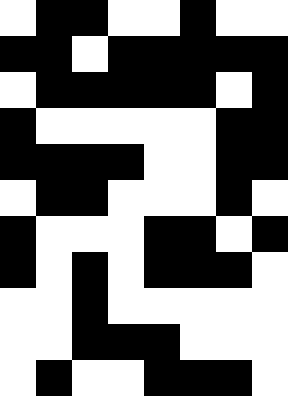[["white", "black", "black", "white", "white", "black", "white", "white"], ["black", "black", "white", "black", "black", "black", "black", "black"], ["white", "black", "black", "black", "black", "black", "white", "black"], ["black", "white", "white", "white", "white", "white", "black", "black"], ["black", "black", "black", "black", "white", "white", "black", "black"], ["white", "black", "black", "white", "white", "white", "black", "white"], ["black", "white", "white", "white", "black", "black", "white", "black"], ["black", "white", "black", "white", "black", "black", "black", "white"], ["white", "white", "black", "white", "white", "white", "white", "white"], ["white", "white", "black", "black", "black", "white", "white", "white"], ["white", "black", "white", "white", "black", "black", "black", "white"]]